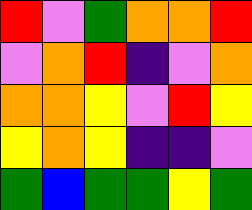[["red", "violet", "green", "orange", "orange", "red"], ["violet", "orange", "red", "indigo", "violet", "orange"], ["orange", "orange", "yellow", "violet", "red", "yellow"], ["yellow", "orange", "yellow", "indigo", "indigo", "violet"], ["green", "blue", "green", "green", "yellow", "green"]]